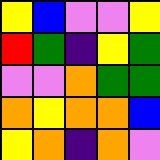[["yellow", "blue", "violet", "violet", "yellow"], ["red", "green", "indigo", "yellow", "green"], ["violet", "violet", "orange", "green", "green"], ["orange", "yellow", "orange", "orange", "blue"], ["yellow", "orange", "indigo", "orange", "violet"]]